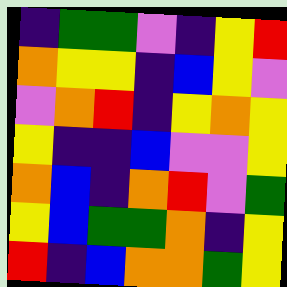[["indigo", "green", "green", "violet", "indigo", "yellow", "red"], ["orange", "yellow", "yellow", "indigo", "blue", "yellow", "violet"], ["violet", "orange", "red", "indigo", "yellow", "orange", "yellow"], ["yellow", "indigo", "indigo", "blue", "violet", "violet", "yellow"], ["orange", "blue", "indigo", "orange", "red", "violet", "green"], ["yellow", "blue", "green", "green", "orange", "indigo", "yellow"], ["red", "indigo", "blue", "orange", "orange", "green", "yellow"]]